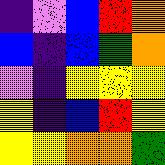[["indigo", "violet", "blue", "red", "orange"], ["blue", "indigo", "blue", "green", "orange"], ["violet", "indigo", "yellow", "yellow", "yellow"], ["yellow", "indigo", "blue", "red", "yellow"], ["yellow", "yellow", "orange", "orange", "green"]]